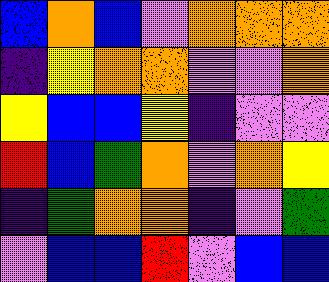[["blue", "orange", "blue", "violet", "orange", "orange", "orange"], ["indigo", "yellow", "orange", "orange", "violet", "violet", "orange"], ["yellow", "blue", "blue", "yellow", "indigo", "violet", "violet"], ["red", "blue", "green", "orange", "violet", "orange", "yellow"], ["indigo", "green", "orange", "orange", "indigo", "violet", "green"], ["violet", "blue", "blue", "red", "violet", "blue", "blue"]]